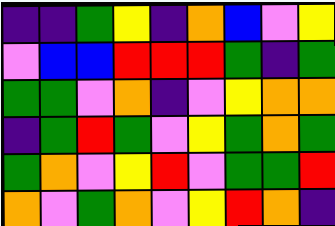[["indigo", "indigo", "green", "yellow", "indigo", "orange", "blue", "violet", "yellow"], ["violet", "blue", "blue", "red", "red", "red", "green", "indigo", "green"], ["green", "green", "violet", "orange", "indigo", "violet", "yellow", "orange", "orange"], ["indigo", "green", "red", "green", "violet", "yellow", "green", "orange", "green"], ["green", "orange", "violet", "yellow", "red", "violet", "green", "green", "red"], ["orange", "violet", "green", "orange", "violet", "yellow", "red", "orange", "indigo"]]